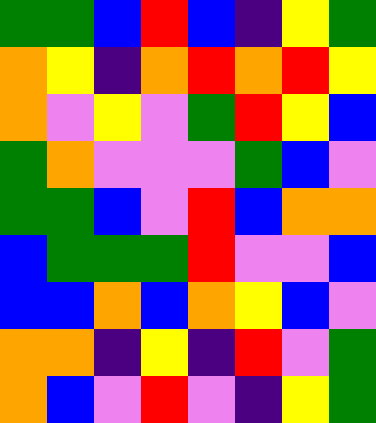[["green", "green", "blue", "red", "blue", "indigo", "yellow", "green"], ["orange", "yellow", "indigo", "orange", "red", "orange", "red", "yellow"], ["orange", "violet", "yellow", "violet", "green", "red", "yellow", "blue"], ["green", "orange", "violet", "violet", "violet", "green", "blue", "violet"], ["green", "green", "blue", "violet", "red", "blue", "orange", "orange"], ["blue", "green", "green", "green", "red", "violet", "violet", "blue"], ["blue", "blue", "orange", "blue", "orange", "yellow", "blue", "violet"], ["orange", "orange", "indigo", "yellow", "indigo", "red", "violet", "green"], ["orange", "blue", "violet", "red", "violet", "indigo", "yellow", "green"]]